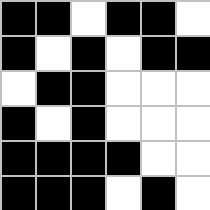[["black", "black", "white", "black", "black", "white"], ["black", "white", "black", "white", "black", "black"], ["white", "black", "black", "white", "white", "white"], ["black", "white", "black", "white", "white", "white"], ["black", "black", "black", "black", "white", "white"], ["black", "black", "black", "white", "black", "white"]]